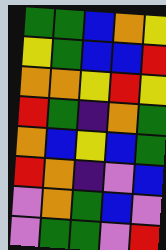[["green", "green", "blue", "orange", "yellow"], ["yellow", "green", "blue", "blue", "red"], ["orange", "orange", "yellow", "red", "yellow"], ["red", "green", "indigo", "orange", "green"], ["orange", "blue", "yellow", "blue", "green"], ["red", "orange", "indigo", "violet", "blue"], ["violet", "orange", "green", "blue", "violet"], ["violet", "green", "green", "violet", "red"]]